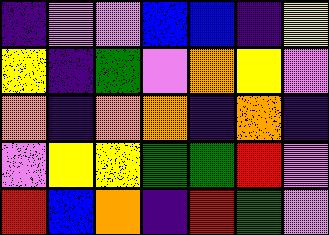[["indigo", "violet", "violet", "blue", "blue", "indigo", "yellow"], ["yellow", "indigo", "green", "violet", "orange", "yellow", "violet"], ["orange", "indigo", "orange", "orange", "indigo", "orange", "indigo"], ["violet", "yellow", "yellow", "green", "green", "red", "violet"], ["red", "blue", "orange", "indigo", "red", "green", "violet"]]